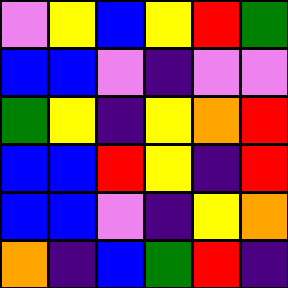[["violet", "yellow", "blue", "yellow", "red", "green"], ["blue", "blue", "violet", "indigo", "violet", "violet"], ["green", "yellow", "indigo", "yellow", "orange", "red"], ["blue", "blue", "red", "yellow", "indigo", "red"], ["blue", "blue", "violet", "indigo", "yellow", "orange"], ["orange", "indigo", "blue", "green", "red", "indigo"]]